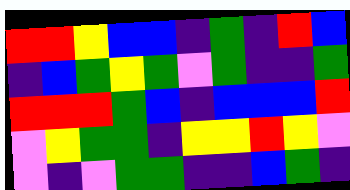[["red", "red", "yellow", "blue", "blue", "indigo", "green", "indigo", "red", "blue"], ["indigo", "blue", "green", "yellow", "green", "violet", "green", "indigo", "indigo", "green"], ["red", "red", "red", "green", "blue", "indigo", "blue", "blue", "blue", "red"], ["violet", "yellow", "green", "green", "indigo", "yellow", "yellow", "red", "yellow", "violet"], ["violet", "indigo", "violet", "green", "green", "indigo", "indigo", "blue", "green", "indigo"]]